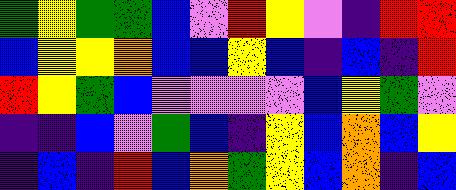[["green", "yellow", "green", "green", "blue", "violet", "red", "yellow", "violet", "indigo", "red", "red"], ["blue", "yellow", "yellow", "orange", "blue", "blue", "yellow", "blue", "indigo", "blue", "indigo", "red"], ["red", "yellow", "green", "blue", "violet", "violet", "violet", "violet", "blue", "yellow", "green", "violet"], ["indigo", "indigo", "blue", "violet", "green", "blue", "indigo", "yellow", "blue", "orange", "blue", "yellow"], ["indigo", "blue", "indigo", "red", "blue", "orange", "green", "yellow", "blue", "orange", "indigo", "blue"]]